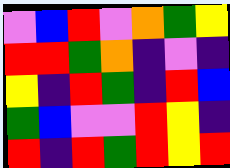[["violet", "blue", "red", "violet", "orange", "green", "yellow"], ["red", "red", "green", "orange", "indigo", "violet", "indigo"], ["yellow", "indigo", "red", "green", "indigo", "red", "blue"], ["green", "blue", "violet", "violet", "red", "yellow", "indigo"], ["red", "indigo", "red", "green", "red", "yellow", "red"]]